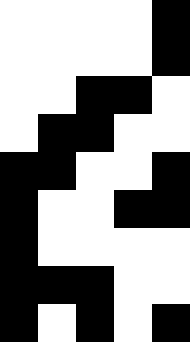[["white", "white", "white", "white", "black"], ["white", "white", "white", "white", "black"], ["white", "white", "black", "black", "white"], ["white", "black", "black", "white", "white"], ["black", "black", "white", "white", "black"], ["black", "white", "white", "black", "black"], ["black", "white", "white", "white", "white"], ["black", "black", "black", "white", "white"], ["black", "white", "black", "white", "black"]]